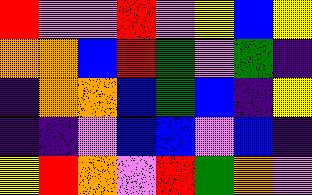[["red", "violet", "violet", "red", "violet", "yellow", "blue", "yellow"], ["orange", "orange", "blue", "red", "green", "violet", "green", "indigo"], ["indigo", "orange", "orange", "blue", "green", "blue", "indigo", "yellow"], ["indigo", "indigo", "violet", "blue", "blue", "violet", "blue", "indigo"], ["yellow", "red", "orange", "violet", "red", "green", "orange", "violet"]]